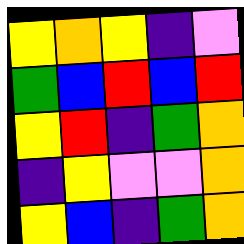[["yellow", "orange", "yellow", "indigo", "violet"], ["green", "blue", "red", "blue", "red"], ["yellow", "red", "indigo", "green", "orange"], ["indigo", "yellow", "violet", "violet", "orange"], ["yellow", "blue", "indigo", "green", "orange"]]